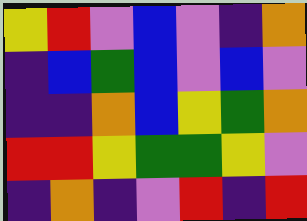[["yellow", "red", "violet", "blue", "violet", "indigo", "orange"], ["indigo", "blue", "green", "blue", "violet", "blue", "violet"], ["indigo", "indigo", "orange", "blue", "yellow", "green", "orange"], ["red", "red", "yellow", "green", "green", "yellow", "violet"], ["indigo", "orange", "indigo", "violet", "red", "indigo", "red"]]